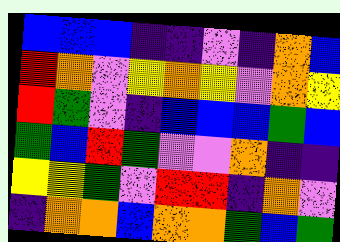[["blue", "blue", "blue", "indigo", "indigo", "violet", "indigo", "orange", "blue"], ["red", "orange", "violet", "yellow", "orange", "yellow", "violet", "orange", "yellow"], ["red", "green", "violet", "indigo", "blue", "blue", "blue", "green", "blue"], ["green", "blue", "red", "green", "violet", "violet", "orange", "indigo", "indigo"], ["yellow", "yellow", "green", "violet", "red", "red", "indigo", "orange", "violet"], ["indigo", "orange", "orange", "blue", "orange", "orange", "green", "blue", "green"]]